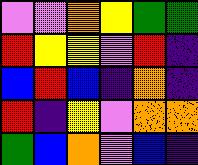[["violet", "violet", "orange", "yellow", "green", "green"], ["red", "yellow", "yellow", "violet", "red", "indigo"], ["blue", "red", "blue", "indigo", "orange", "indigo"], ["red", "indigo", "yellow", "violet", "orange", "orange"], ["green", "blue", "orange", "violet", "blue", "indigo"]]